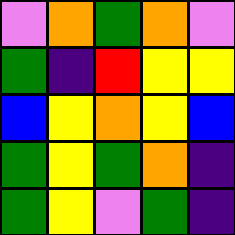[["violet", "orange", "green", "orange", "violet"], ["green", "indigo", "red", "yellow", "yellow"], ["blue", "yellow", "orange", "yellow", "blue"], ["green", "yellow", "green", "orange", "indigo"], ["green", "yellow", "violet", "green", "indigo"]]